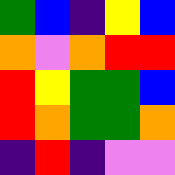[["green", "blue", "indigo", "yellow", "blue"], ["orange", "violet", "orange", "red", "red"], ["red", "yellow", "green", "green", "blue"], ["red", "orange", "green", "green", "orange"], ["indigo", "red", "indigo", "violet", "violet"]]